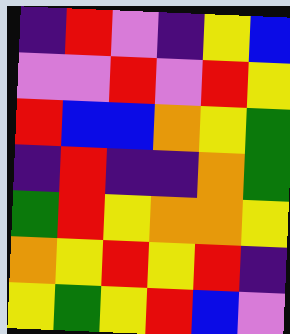[["indigo", "red", "violet", "indigo", "yellow", "blue"], ["violet", "violet", "red", "violet", "red", "yellow"], ["red", "blue", "blue", "orange", "yellow", "green"], ["indigo", "red", "indigo", "indigo", "orange", "green"], ["green", "red", "yellow", "orange", "orange", "yellow"], ["orange", "yellow", "red", "yellow", "red", "indigo"], ["yellow", "green", "yellow", "red", "blue", "violet"]]